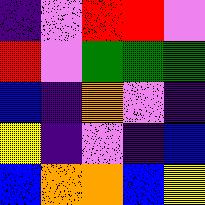[["indigo", "violet", "red", "red", "violet"], ["red", "violet", "green", "green", "green"], ["blue", "indigo", "orange", "violet", "indigo"], ["yellow", "indigo", "violet", "indigo", "blue"], ["blue", "orange", "orange", "blue", "yellow"]]